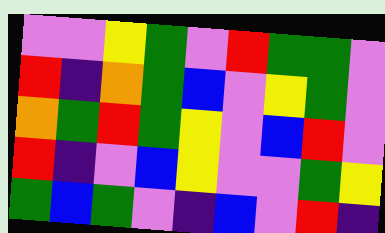[["violet", "violet", "yellow", "green", "violet", "red", "green", "green", "violet"], ["red", "indigo", "orange", "green", "blue", "violet", "yellow", "green", "violet"], ["orange", "green", "red", "green", "yellow", "violet", "blue", "red", "violet"], ["red", "indigo", "violet", "blue", "yellow", "violet", "violet", "green", "yellow"], ["green", "blue", "green", "violet", "indigo", "blue", "violet", "red", "indigo"]]